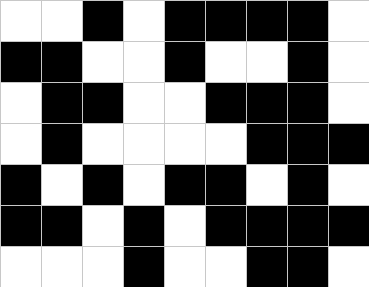[["white", "white", "black", "white", "black", "black", "black", "black", "white"], ["black", "black", "white", "white", "black", "white", "white", "black", "white"], ["white", "black", "black", "white", "white", "black", "black", "black", "white"], ["white", "black", "white", "white", "white", "white", "black", "black", "black"], ["black", "white", "black", "white", "black", "black", "white", "black", "white"], ["black", "black", "white", "black", "white", "black", "black", "black", "black"], ["white", "white", "white", "black", "white", "white", "black", "black", "white"]]